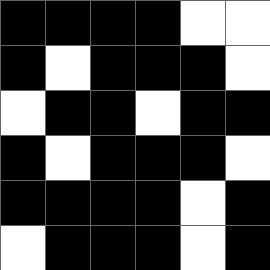[["black", "black", "black", "black", "white", "white"], ["black", "white", "black", "black", "black", "white"], ["white", "black", "black", "white", "black", "black"], ["black", "white", "black", "black", "black", "white"], ["black", "black", "black", "black", "white", "black"], ["white", "black", "black", "black", "white", "black"]]